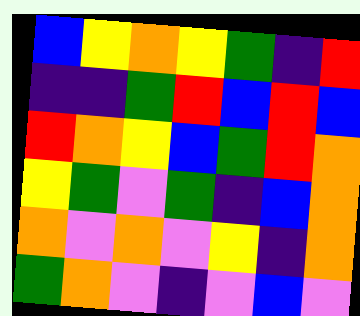[["blue", "yellow", "orange", "yellow", "green", "indigo", "red"], ["indigo", "indigo", "green", "red", "blue", "red", "blue"], ["red", "orange", "yellow", "blue", "green", "red", "orange"], ["yellow", "green", "violet", "green", "indigo", "blue", "orange"], ["orange", "violet", "orange", "violet", "yellow", "indigo", "orange"], ["green", "orange", "violet", "indigo", "violet", "blue", "violet"]]